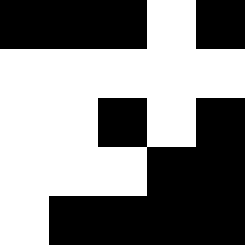[["black", "black", "black", "white", "black"], ["white", "white", "white", "white", "white"], ["white", "white", "black", "white", "black"], ["white", "white", "white", "black", "black"], ["white", "black", "black", "black", "black"]]